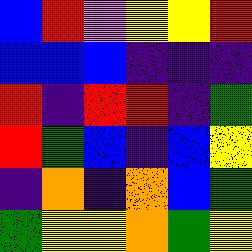[["blue", "red", "violet", "yellow", "yellow", "red"], ["blue", "blue", "blue", "indigo", "indigo", "indigo"], ["red", "indigo", "red", "red", "indigo", "green"], ["red", "green", "blue", "indigo", "blue", "yellow"], ["indigo", "orange", "indigo", "orange", "blue", "green"], ["green", "yellow", "yellow", "orange", "green", "yellow"]]